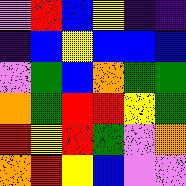[["violet", "red", "blue", "yellow", "indigo", "indigo"], ["indigo", "blue", "yellow", "blue", "blue", "blue"], ["violet", "green", "blue", "orange", "green", "green"], ["orange", "green", "red", "red", "yellow", "green"], ["red", "yellow", "red", "green", "violet", "orange"], ["orange", "red", "yellow", "blue", "violet", "violet"]]